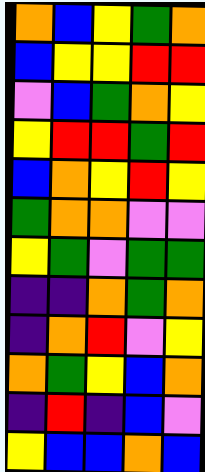[["orange", "blue", "yellow", "green", "orange"], ["blue", "yellow", "yellow", "red", "red"], ["violet", "blue", "green", "orange", "yellow"], ["yellow", "red", "red", "green", "red"], ["blue", "orange", "yellow", "red", "yellow"], ["green", "orange", "orange", "violet", "violet"], ["yellow", "green", "violet", "green", "green"], ["indigo", "indigo", "orange", "green", "orange"], ["indigo", "orange", "red", "violet", "yellow"], ["orange", "green", "yellow", "blue", "orange"], ["indigo", "red", "indigo", "blue", "violet"], ["yellow", "blue", "blue", "orange", "blue"]]